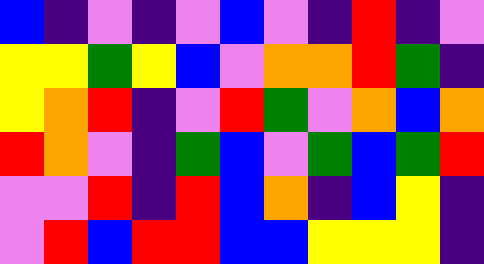[["blue", "indigo", "violet", "indigo", "violet", "blue", "violet", "indigo", "red", "indigo", "violet"], ["yellow", "yellow", "green", "yellow", "blue", "violet", "orange", "orange", "red", "green", "indigo"], ["yellow", "orange", "red", "indigo", "violet", "red", "green", "violet", "orange", "blue", "orange"], ["red", "orange", "violet", "indigo", "green", "blue", "violet", "green", "blue", "green", "red"], ["violet", "violet", "red", "indigo", "red", "blue", "orange", "indigo", "blue", "yellow", "indigo"], ["violet", "red", "blue", "red", "red", "blue", "blue", "yellow", "yellow", "yellow", "indigo"]]